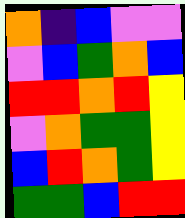[["orange", "indigo", "blue", "violet", "violet"], ["violet", "blue", "green", "orange", "blue"], ["red", "red", "orange", "red", "yellow"], ["violet", "orange", "green", "green", "yellow"], ["blue", "red", "orange", "green", "yellow"], ["green", "green", "blue", "red", "red"]]